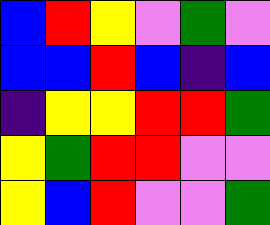[["blue", "red", "yellow", "violet", "green", "violet"], ["blue", "blue", "red", "blue", "indigo", "blue"], ["indigo", "yellow", "yellow", "red", "red", "green"], ["yellow", "green", "red", "red", "violet", "violet"], ["yellow", "blue", "red", "violet", "violet", "green"]]